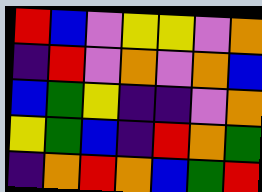[["red", "blue", "violet", "yellow", "yellow", "violet", "orange"], ["indigo", "red", "violet", "orange", "violet", "orange", "blue"], ["blue", "green", "yellow", "indigo", "indigo", "violet", "orange"], ["yellow", "green", "blue", "indigo", "red", "orange", "green"], ["indigo", "orange", "red", "orange", "blue", "green", "red"]]